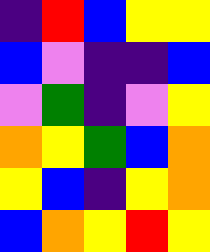[["indigo", "red", "blue", "yellow", "yellow"], ["blue", "violet", "indigo", "indigo", "blue"], ["violet", "green", "indigo", "violet", "yellow"], ["orange", "yellow", "green", "blue", "orange"], ["yellow", "blue", "indigo", "yellow", "orange"], ["blue", "orange", "yellow", "red", "yellow"]]